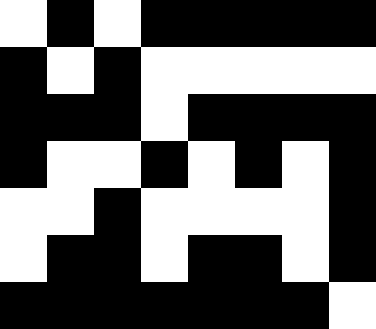[["white", "black", "white", "black", "black", "black", "black", "black"], ["black", "white", "black", "white", "white", "white", "white", "white"], ["black", "black", "black", "white", "black", "black", "black", "black"], ["black", "white", "white", "black", "white", "black", "white", "black"], ["white", "white", "black", "white", "white", "white", "white", "black"], ["white", "black", "black", "white", "black", "black", "white", "black"], ["black", "black", "black", "black", "black", "black", "black", "white"]]